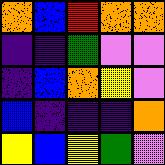[["orange", "blue", "red", "orange", "orange"], ["indigo", "indigo", "green", "violet", "violet"], ["indigo", "blue", "orange", "yellow", "violet"], ["blue", "indigo", "indigo", "indigo", "orange"], ["yellow", "blue", "yellow", "green", "violet"]]